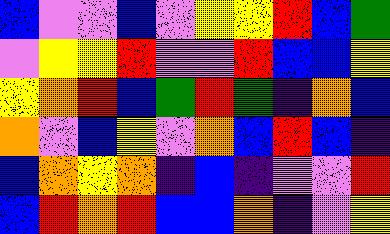[["blue", "violet", "violet", "blue", "violet", "yellow", "yellow", "red", "blue", "green"], ["violet", "yellow", "yellow", "red", "violet", "violet", "red", "blue", "blue", "yellow"], ["yellow", "orange", "red", "blue", "green", "red", "green", "indigo", "orange", "blue"], ["orange", "violet", "blue", "yellow", "violet", "orange", "blue", "red", "blue", "indigo"], ["blue", "orange", "yellow", "orange", "indigo", "blue", "indigo", "violet", "violet", "red"], ["blue", "red", "orange", "red", "blue", "blue", "orange", "indigo", "violet", "yellow"]]